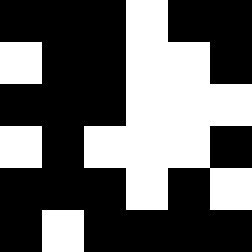[["black", "black", "black", "white", "black", "black"], ["white", "black", "black", "white", "white", "black"], ["black", "black", "black", "white", "white", "white"], ["white", "black", "white", "white", "white", "black"], ["black", "black", "black", "white", "black", "white"], ["black", "white", "black", "black", "black", "black"]]